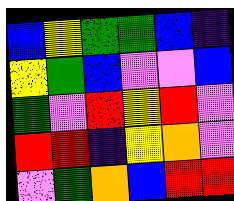[["blue", "yellow", "green", "green", "blue", "indigo"], ["yellow", "green", "blue", "violet", "violet", "blue"], ["green", "violet", "red", "yellow", "red", "violet"], ["red", "red", "indigo", "yellow", "orange", "violet"], ["violet", "green", "orange", "blue", "red", "red"]]